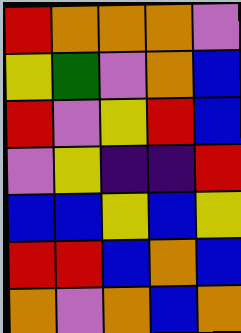[["red", "orange", "orange", "orange", "violet"], ["yellow", "green", "violet", "orange", "blue"], ["red", "violet", "yellow", "red", "blue"], ["violet", "yellow", "indigo", "indigo", "red"], ["blue", "blue", "yellow", "blue", "yellow"], ["red", "red", "blue", "orange", "blue"], ["orange", "violet", "orange", "blue", "orange"]]